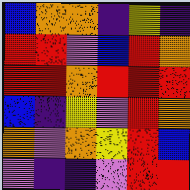[["blue", "orange", "orange", "indigo", "yellow", "indigo"], ["red", "red", "violet", "blue", "red", "orange"], ["red", "red", "orange", "red", "red", "red"], ["blue", "indigo", "yellow", "violet", "red", "orange"], ["orange", "violet", "orange", "yellow", "red", "blue"], ["violet", "indigo", "indigo", "violet", "red", "red"]]